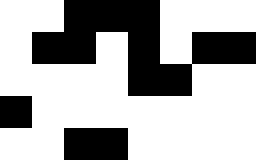[["white", "white", "black", "black", "black", "white", "white", "white"], ["white", "black", "black", "white", "black", "white", "black", "black"], ["white", "white", "white", "white", "black", "black", "white", "white"], ["black", "white", "white", "white", "white", "white", "white", "white"], ["white", "white", "black", "black", "white", "white", "white", "white"]]